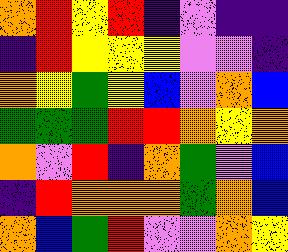[["orange", "red", "yellow", "red", "indigo", "violet", "indigo", "indigo"], ["indigo", "red", "yellow", "yellow", "yellow", "violet", "violet", "indigo"], ["orange", "yellow", "green", "yellow", "blue", "violet", "orange", "blue"], ["green", "green", "green", "red", "red", "orange", "yellow", "orange"], ["orange", "violet", "red", "indigo", "orange", "green", "violet", "blue"], ["indigo", "red", "orange", "orange", "orange", "green", "orange", "blue"], ["orange", "blue", "green", "red", "violet", "violet", "orange", "yellow"]]